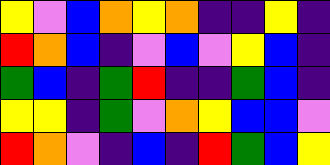[["yellow", "violet", "blue", "orange", "yellow", "orange", "indigo", "indigo", "yellow", "indigo"], ["red", "orange", "blue", "indigo", "violet", "blue", "violet", "yellow", "blue", "indigo"], ["green", "blue", "indigo", "green", "red", "indigo", "indigo", "green", "blue", "indigo"], ["yellow", "yellow", "indigo", "green", "violet", "orange", "yellow", "blue", "blue", "violet"], ["red", "orange", "violet", "indigo", "blue", "indigo", "red", "green", "blue", "yellow"]]